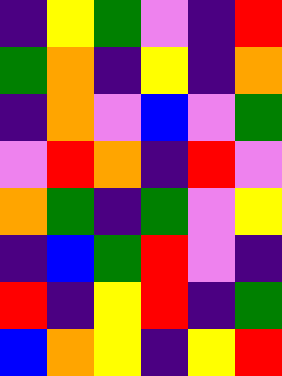[["indigo", "yellow", "green", "violet", "indigo", "red"], ["green", "orange", "indigo", "yellow", "indigo", "orange"], ["indigo", "orange", "violet", "blue", "violet", "green"], ["violet", "red", "orange", "indigo", "red", "violet"], ["orange", "green", "indigo", "green", "violet", "yellow"], ["indigo", "blue", "green", "red", "violet", "indigo"], ["red", "indigo", "yellow", "red", "indigo", "green"], ["blue", "orange", "yellow", "indigo", "yellow", "red"]]